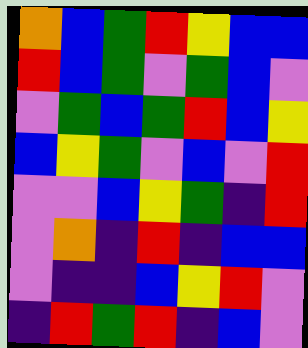[["orange", "blue", "green", "red", "yellow", "blue", "blue"], ["red", "blue", "green", "violet", "green", "blue", "violet"], ["violet", "green", "blue", "green", "red", "blue", "yellow"], ["blue", "yellow", "green", "violet", "blue", "violet", "red"], ["violet", "violet", "blue", "yellow", "green", "indigo", "red"], ["violet", "orange", "indigo", "red", "indigo", "blue", "blue"], ["violet", "indigo", "indigo", "blue", "yellow", "red", "violet"], ["indigo", "red", "green", "red", "indigo", "blue", "violet"]]